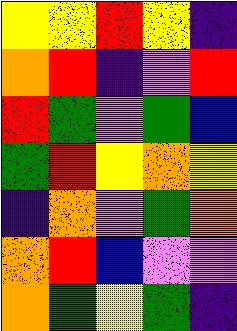[["yellow", "yellow", "red", "yellow", "indigo"], ["orange", "red", "indigo", "violet", "red"], ["red", "green", "violet", "green", "blue"], ["green", "red", "yellow", "orange", "yellow"], ["indigo", "orange", "violet", "green", "orange"], ["orange", "red", "blue", "violet", "violet"], ["orange", "green", "yellow", "green", "indigo"]]